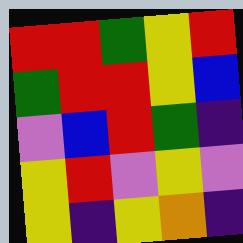[["red", "red", "green", "yellow", "red"], ["green", "red", "red", "yellow", "blue"], ["violet", "blue", "red", "green", "indigo"], ["yellow", "red", "violet", "yellow", "violet"], ["yellow", "indigo", "yellow", "orange", "indigo"]]